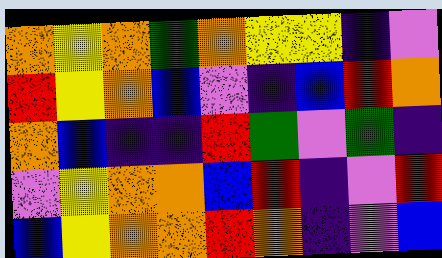[["orange", "yellow", "orange", "green", "orange", "yellow", "yellow", "indigo", "violet"], ["red", "yellow", "orange", "blue", "violet", "indigo", "blue", "red", "orange"], ["orange", "blue", "indigo", "indigo", "red", "green", "violet", "green", "indigo"], ["violet", "yellow", "orange", "orange", "blue", "red", "indigo", "violet", "red"], ["blue", "yellow", "orange", "orange", "red", "orange", "indigo", "violet", "blue"]]